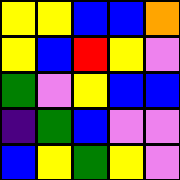[["yellow", "yellow", "blue", "blue", "orange"], ["yellow", "blue", "red", "yellow", "violet"], ["green", "violet", "yellow", "blue", "blue"], ["indigo", "green", "blue", "violet", "violet"], ["blue", "yellow", "green", "yellow", "violet"]]